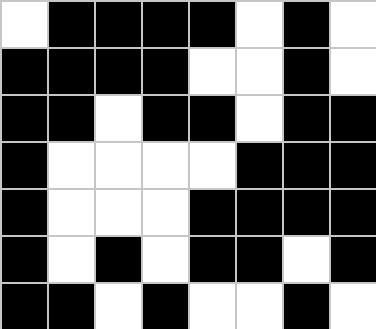[["white", "black", "black", "black", "black", "white", "black", "white"], ["black", "black", "black", "black", "white", "white", "black", "white"], ["black", "black", "white", "black", "black", "white", "black", "black"], ["black", "white", "white", "white", "white", "black", "black", "black"], ["black", "white", "white", "white", "black", "black", "black", "black"], ["black", "white", "black", "white", "black", "black", "white", "black"], ["black", "black", "white", "black", "white", "white", "black", "white"]]